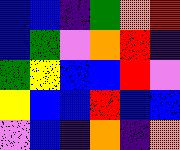[["blue", "blue", "indigo", "green", "orange", "red"], ["blue", "green", "violet", "orange", "red", "indigo"], ["green", "yellow", "blue", "blue", "red", "violet"], ["yellow", "blue", "blue", "red", "blue", "blue"], ["violet", "blue", "indigo", "orange", "indigo", "orange"]]